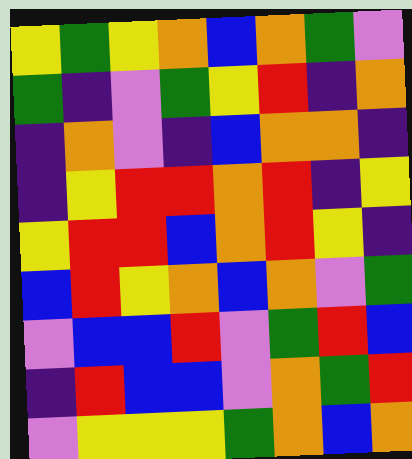[["yellow", "green", "yellow", "orange", "blue", "orange", "green", "violet"], ["green", "indigo", "violet", "green", "yellow", "red", "indigo", "orange"], ["indigo", "orange", "violet", "indigo", "blue", "orange", "orange", "indigo"], ["indigo", "yellow", "red", "red", "orange", "red", "indigo", "yellow"], ["yellow", "red", "red", "blue", "orange", "red", "yellow", "indigo"], ["blue", "red", "yellow", "orange", "blue", "orange", "violet", "green"], ["violet", "blue", "blue", "red", "violet", "green", "red", "blue"], ["indigo", "red", "blue", "blue", "violet", "orange", "green", "red"], ["violet", "yellow", "yellow", "yellow", "green", "orange", "blue", "orange"]]